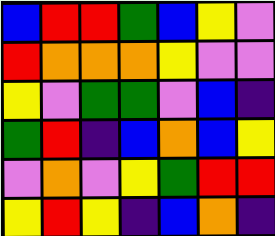[["blue", "red", "red", "green", "blue", "yellow", "violet"], ["red", "orange", "orange", "orange", "yellow", "violet", "violet"], ["yellow", "violet", "green", "green", "violet", "blue", "indigo"], ["green", "red", "indigo", "blue", "orange", "blue", "yellow"], ["violet", "orange", "violet", "yellow", "green", "red", "red"], ["yellow", "red", "yellow", "indigo", "blue", "orange", "indigo"]]